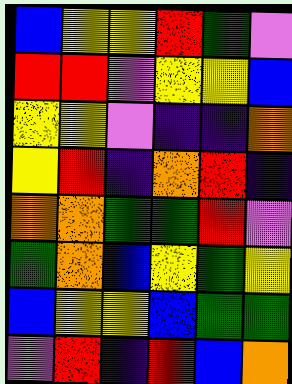[["blue", "yellow", "yellow", "red", "green", "violet"], ["red", "red", "violet", "yellow", "yellow", "blue"], ["yellow", "yellow", "violet", "indigo", "indigo", "orange"], ["yellow", "red", "indigo", "orange", "red", "indigo"], ["orange", "orange", "green", "green", "red", "violet"], ["green", "orange", "blue", "yellow", "green", "yellow"], ["blue", "yellow", "yellow", "blue", "green", "green"], ["violet", "red", "indigo", "red", "blue", "orange"]]